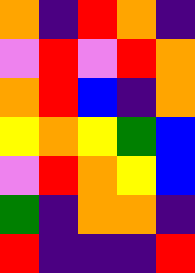[["orange", "indigo", "red", "orange", "indigo"], ["violet", "red", "violet", "red", "orange"], ["orange", "red", "blue", "indigo", "orange"], ["yellow", "orange", "yellow", "green", "blue"], ["violet", "red", "orange", "yellow", "blue"], ["green", "indigo", "orange", "orange", "indigo"], ["red", "indigo", "indigo", "indigo", "red"]]